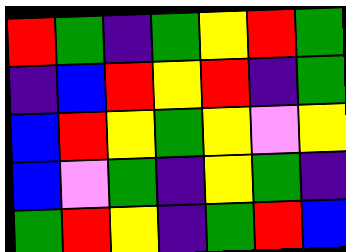[["red", "green", "indigo", "green", "yellow", "red", "green"], ["indigo", "blue", "red", "yellow", "red", "indigo", "green"], ["blue", "red", "yellow", "green", "yellow", "violet", "yellow"], ["blue", "violet", "green", "indigo", "yellow", "green", "indigo"], ["green", "red", "yellow", "indigo", "green", "red", "blue"]]